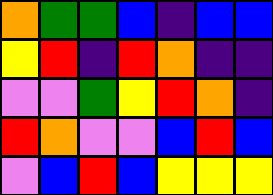[["orange", "green", "green", "blue", "indigo", "blue", "blue"], ["yellow", "red", "indigo", "red", "orange", "indigo", "indigo"], ["violet", "violet", "green", "yellow", "red", "orange", "indigo"], ["red", "orange", "violet", "violet", "blue", "red", "blue"], ["violet", "blue", "red", "blue", "yellow", "yellow", "yellow"]]